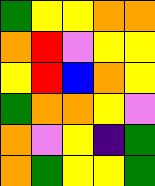[["green", "yellow", "yellow", "orange", "orange"], ["orange", "red", "violet", "yellow", "yellow"], ["yellow", "red", "blue", "orange", "yellow"], ["green", "orange", "orange", "yellow", "violet"], ["orange", "violet", "yellow", "indigo", "green"], ["orange", "green", "yellow", "yellow", "green"]]